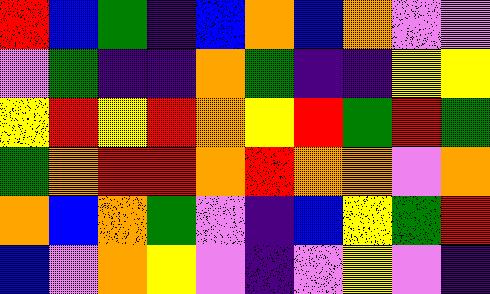[["red", "blue", "green", "indigo", "blue", "orange", "blue", "orange", "violet", "violet"], ["violet", "green", "indigo", "indigo", "orange", "green", "indigo", "indigo", "yellow", "yellow"], ["yellow", "red", "yellow", "red", "orange", "yellow", "red", "green", "red", "green"], ["green", "orange", "red", "red", "orange", "red", "orange", "orange", "violet", "orange"], ["orange", "blue", "orange", "green", "violet", "indigo", "blue", "yellow", "green", "red"], ["blue", "violet", "orange", "yellow", "violet", "indigo", "violet", "yellow", "violet", "indigo"]]